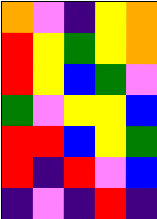[["orange", "violet", "indigo", "yellow", "orange"], ["red", "yellow", "green", "yellow", "orange"], ["red", "yellow", "blue", "green", "violet"], ["green", "violet", "yellow", "yellow", "blue"], ["red", "red", "blue", "yellow", "green"], ["red", "indigo", "red", "violet", "blue"], ["indigo", "violet", "indigo", "red", "indigo"]]